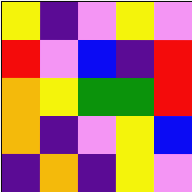[["yellow", "indigo", "violet", "yellow", "violet"], ["red", "violet", "blue", "indigo", "red"], ["orange", "yellow", "green", "green", "red"], ["orange", "indigo", "violet", "yellow", "blue"], ["indigo", "orange", "indigo", "yellow", "violet"]]